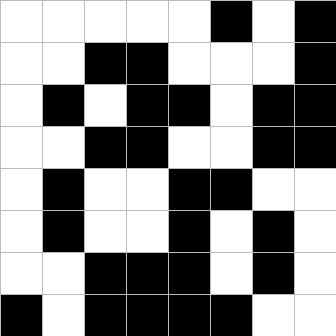[["white", "white", "white", "white", "white", "black", "white", "black"], ["white", "white", "black", "black", "white", "white", "white", "black"], ["white", "black", "white", "black", "black", "white", "black", "black"], ["white", "white", "black", "black", "white", "white", "black", "black"], ["white", "black", "white", "white", "black", "black", "white", "white"], ["white", "black", "white", "white", "black", "white", "black", "white"], ["white", "white", "black", "black", "black", "white", "black", "white"], ["black", "white", "black", "black", "black", "black", "white", "white"]]